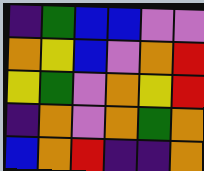[["indigo", "green", "blue", "blue", "violet", "violet"], ["orange", "yellow", "blue", "violet", "orange", "red"], ["yellow", "green", "violet", "orange", "yellow", "red"], ["indigo", "orange", "violet", "orange", "green", "orange"], ["blue", "orange", "red", "indigo", "indigo", "orange"]]